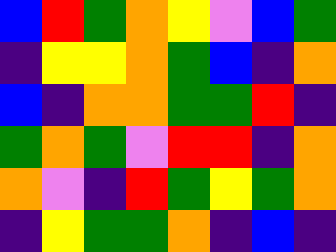[["blue", "red", "green", "orange", "yellow", "violet", "blue", "green"], ["indigo", "yellow", "yellow", "orange", "green", "blue", "indigo", "orange"], ["blue", "indigo", "orange", "orange", "green", "green", "red", "indigo"], ["green", "orange", "green", "violet", "red", "red", "indigo", "orange"], ["orange", "violet", "indigo", "red", "green", "yellow", "green", "orange"], ["indigo", "yellow", "green", "green", "orange", "indigo", "blue", "indigo"]]